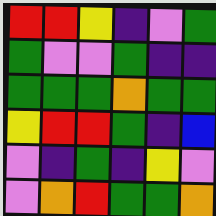[["red", "red", "yellow", "indigo", "violet", "green"], ["green", "violet", "violet", "green", "indigo", "indigo"], ["green", "green", "green", "orange", "green", "green"], ["yellow", "red", "red", "green", "indigo", "blue"], ["violet", "indigo", "green", "indigo", "yellow", "violet"], ["violet", "orange", "red", "green", "green", "orange"]]